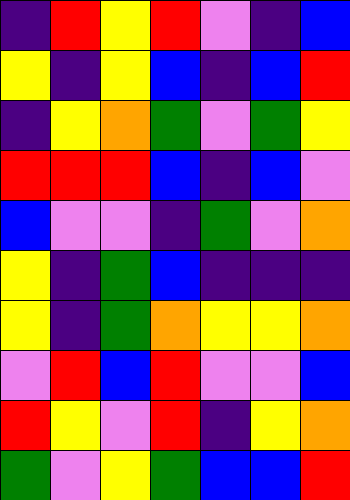[["indigo", "red", "yellow", "red", "violet", "indigo", "blue"], ["yellow", "indigo", "yellow", "blue", "indigo", "blue", "red"], ["indigo", "yellow", "orange", "green", "violet", "green", "yellow"], ["red", "red", "red", "blue", "indigo", "blue", "violet"], ["blue", "violet", "violet", "indigo", "green", "violet", "orange"], ["yellow", "indigo", "green", "blue", "indigo", "indigo", "indigo"], ["yellow", "indigo", "green", "orange", "yellow", "yellow", "orange"], ["violet", "red", "blue", "red", "violet", "violet", "blue"], ["red", "yellow", "violet", "red", "indigo", "yellow", "orange"], ["green", "violet", "yellow", "green", "blue", "blue", "red"]]